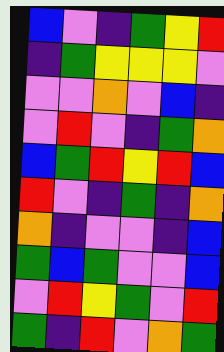[["blue", "violet", "indigo", "green", "yellow", "red"], ["indigo", "green", "yellow", "yellow", "yellow", "violet"], ["violet", "violet", "orange", "violet", "blue", "indigo"], ["violet", "red", "violet", "indigo", "green", "orange"], ["blue", "green", "red", "yellow", "red", "blue"], ["red", "violet", "indigo", "green", "indigo", "orange"], ["orange", "indigo", "violet", "violet", "indigo", "blue"], ["green", "blue", "green", "violet", "violet", "blue"], ["violet", "red", "yellow", "green", "violet", "red"], ["green", "indigo", "red", "violet", "orange", "green"]]